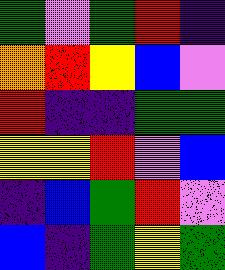[["green", "violet", "green", "red", "indigo"], ["orange", "red", "yellow", "blue", "violet"], ["red", "indigo", "indigo", "green", "green"], ["yellow", "yellow", "red", "violet", "blue"], ["indigo", "blue", "green", "red", "violet"], ["blue", "indigo", "green", "yellow", "green"]]